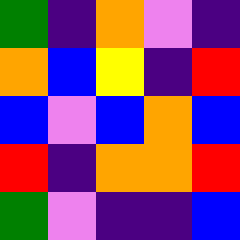[["green", "indigo", "orange", "violet", "indigo"], ["orange", "blue", "yellow", "indigo", "red"], ["blue", "violet", "blue", "orange", "blue"], ["red", "indigo", "orange", "orange", "red"], ["green", "violet", "indigo", "indigo", "blue"]]